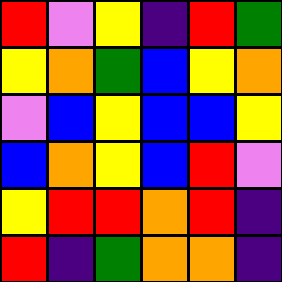[["red", "violet", "yellow", "indigo", "red", "green"], ["yellow", "orange", "green", "blue", "yellow", "orange"], ["violet", "blue", "yellow", "blue", "blue", "yellow"], ["blue", "orange", "yellow", "blue", "red", "violet"], ["yellow", "red", "red", "orange", "red", "indigo"], ["red", "indigo", "green", "orange", "orange", "indigo"]]